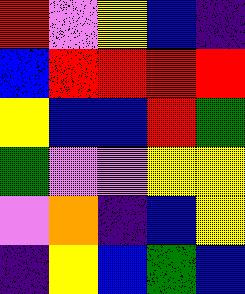[["red", "violet", "yellow", "blue", "indigo"], ["blue", "red", "red", "red", "red"], ["yellow", "blue", "blue", "red", "green"], ["green", "violet", "violet", "yellow", "yellow"], ["violet", "orange", "indigo", "blue", "yellow"], ["indigo", "yellow", "blue", "green", "blue"]]